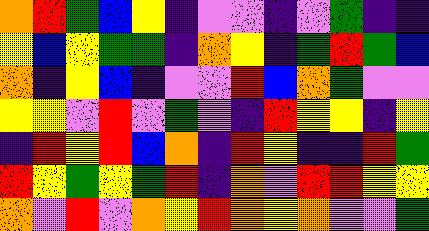[["orange", "red", "green", "blue", "yellow", "indigo", "violet", "violet", "indigo", "violet", "green", "indigo", "indigo"], ["yellow", "blue", "yellow", "green", "green", "indigo", "orange", "yellow", "indigo", "green", "red", "green", "blue"], ["orange", "indigo", "yellow", "blue", "indigo", "violet", "violet", "red", "blue", "orange", "green", "violet", "violet"], ["yellow", "yellow", "violet", "red", "violet", "green", "violet", "indigo", "red", "yellow", "yellow", "indigo", "yellow"], ["indigo", "red", "yellow", "red", "blue", "orange", "indigo", "red", "yellow", "indigo", "indigo", "red", "green"], ["red", "yellow", "green", "yellow", "green", "red", "indigo", "orange", "violet", "red", "red", "yellow", "yellow"], ["orange", "violet", "red", "violet", "orange", "yellow", "red", "orange", "yellow", "orange", "violet", "violet", "green"]]